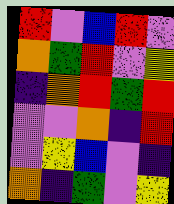[["red", "violet", "blue", "red", "violet"], ["orange", "green", "red", "violet", "yellow"], ["indigo", "orange", "red", "green", "red"], ["violet", "violet", "orange", "indigo", "red"], ["violet", "yellow", "blue", "violet", "indigo"], ["orange", "indigo", "green", "violet", "yellow"]]